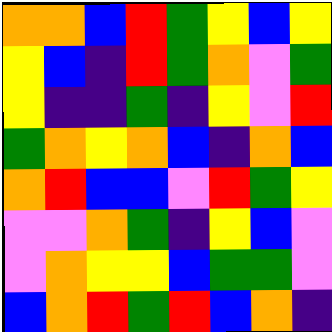[["orange", "orange", "blue", "red", "green", "yellow", "blue", "yellow"], ["yellow", "blue", "indigo", "red", "green", "orange", "violet", "green"], ["yellow", "indigo", "indigo", "green", "indigo", "yellow", "violet", "red"], ["green", "orange", "yellow", "orange", "blue", "indigo", "orange", "blue"], ["orange", "red", "blue", "blue", "violet", "red", "green", "yellow"], ["violet", "violet", "orange", "green", "indigo", "yellow", "blue", "violet"], ["violet", "orange", "yellow", "yellow", "blue", "green", "green", "violet"], ["blue", "orange", "red", "green", "red", "blue", "orange", "indigo"]]